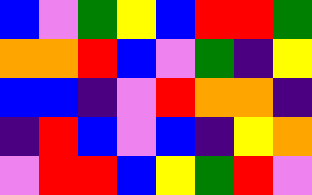[["blue", "violet", "green", "yellow", "blue", "red", "red", "green"], ["orange", "orange", "red", "blue", "violet", "green", "indigo", "yellow"], ["blue", "blue", "indigo", "violet", "red", "orange", "orange", "indigo"], ["indigo", "red", "blue", "violet", "blue", "indigo", "yellow", "orange"], ["violet", "red", "red", "blue", "yellow", "green", "red", "violet"]]